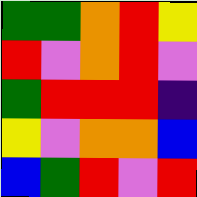[["green", "green", "orange", "red", "yellow"], ["red", "violet", "orange", "red", "violet"], ["green", "red", "red", "red", "indigo"], ["yellow", "violet", "orange", "orange", "blue"], ["blue", "green", "red", "violet", "red"]]